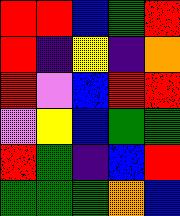[["red", "red", "blue", "green", "red"], ["red", "indigo", "yellow", "indigo", "orange"], ["red", "violet", "blue", "red", "red"], ["violet", "yellow", "blue", "green", "green"], ["red", "green", "indigo", "blue", "red"], ["green", "green", "green", "orange", "blue"]]